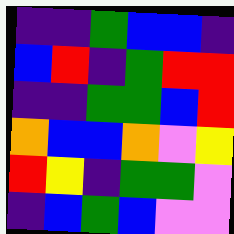[["indigo", "indigo", "green", "blue", "blue", "indigo"], ["blue", "red", "indigo", "green", "red", "red"], ["indigo", "indigo", "green", "green", "blue", "red"], ["orange", "blue", "blue", "orange", "violet", "yellow"], ["red", "yellow", "indigo", "green", "green", "violet"], ["indigo", "blue", "green", "blue", "violet", "violet"]]